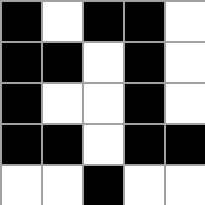[["black", "white", "black", "black", "white"], ["black", "black", "white", "black", "white"], ["black", "white", "white", "black", "white"], ["black", "black", "white", "black", "black"], ["white", "white", "black", "white", "white"]]